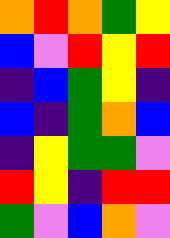[["orange", "red", "orange", "green", "yellow"], ["blue", "violet", "red", "yellow", "red"], ["indigo", "blue", "green", "yellow", "indigo"], ["blue", "indigo", "green", "orange", "blue"], ["indigo", "yellow", "green", "green", "violet"], ["red", "yellow", "indigo", "red", "red"], ["green", "violet", "blue", "orange", "violet"]]